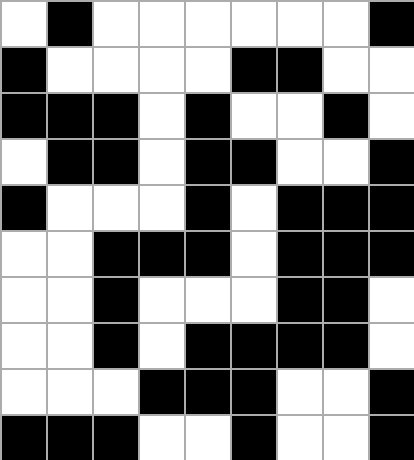[["white", "black", "white", "white", "white", "white", "white", "white", "black"], ["black", "white", "white", "white", "white", "black", "black", "white", "white"], ["black", "black", "black", "white", "black", "white", "white", "black", "white"], ["white", "black", "black", "white", "black", "black", "white", "white", "black"], ["black", "white", "white", "white", "black", "white", "black", "black", "black"], ["white", "white", "black", "black", "black", "white", "black", "black", "black"], ["white", "white", "black", "white", "white", "white", "black", "black", "white"], ["white", "white", "black", "white", "black", "black", "black", "black", "white"], ["white", "white", "white", "black", "black", "black", "white", "white", "black"], ["black", "black", "black", "white", "white", "black", "white", "white", "black"]]